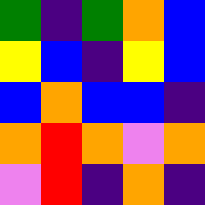[["green", "indigo", "green", "orange", "blue"], ["yellow", "blue", "indigo", "yellow", "blue"], ["blue", "orange", "blue", "blue", "indigo"], ["orange", "red", "orange", "violet", "orange"], ["violet", "red", "indigo", "orange", "indigo"]]